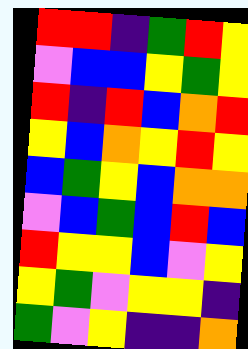[["red", "red", "indigo", "green", "red", "yellow"], ["violet", "blue", "blue", "yellow", "green", "yellow"], ["red", "indigo", "red", "blue", "orange", "red"], ["yellow", "blue", "orange", "yellow", "red", "yellow"], ["blue", "green", "yellow", "blue", "orange", "orange"], ["violet", "blue", "green", "blue", "red", "blue"], ["red", "yellow", "yellow", "blue", "violet", "yellow"], ["yellow", "green", "violet", "yellow", "yellow", "indigo"], ["green", "violet", "yellow", "indigo", "indigo", "orange"]]